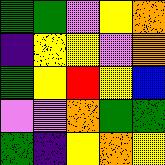[["green", "green", "violet", "yellow", "orange"], ["indigo", "yellow", "yellow", "violet", "orange"], ["green", "yellow", "red", "yellow", "blue"], ["violet", "violet", "orange", "green", "green"], ["green", "indigo", "yellow", "orange", "yellow"]]